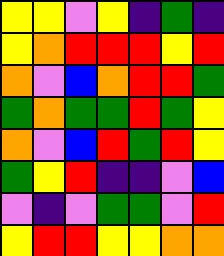[["yellow", "yellow", "violet", "yellow", "indigo", "green", "indigo"], ["yellow", "orange", "red", "red", "red", "yellow", "red"], ["orange", "violet", "blue", "orange", "red", "red", "green"], ["green", "orange", "green", "green", "red", "green", "yellow"], ["orange", "violet", "blue", "red", "green", "red", "yellow"], ["green", "yellow", "red", "indigo", "indigo", "violet", "blue"], ["violet", "indigo", "violet", "green", "green", "violet", "red"], ["yellow", "red", "red", "yellow", "yellow", "orange", "orange"]]